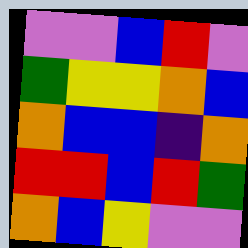[["violet", "violet", "blue", "red", "violet"], ["green", "yellow", "yellow", "orange", "blue"], ["orange", "blue", "blue", "indigo", "orange"], ["red", "red", "blue", "red", "green"], ["orange", "blue", "yellow", "violet", "violet"]]